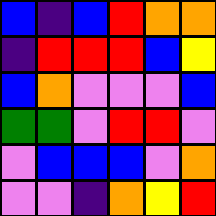[["blue", "indigo", "blue", "red", "orange", "orange"], ["indigo", "red", "red", "red", "blue", "yellow"], ["blue", "orange", "violet", "violet", "violet", "blue"], ["green", "green", "violet", "red", "red", "violet"], ["violet", "blue", "blue", "blue", "violet", "orange"], ["violet", "violet", "indigo", "orange", "yellow", "red"]]